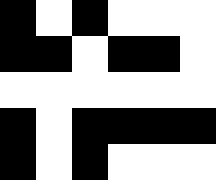[["black", "white", "black", "white", "white", "white"], ["black", "black", "white", "black", "black", "white"], ["white", "white", "white", "white", "white", "white"], ["black", "white", "black", "black", "black", "black"], ["black", "white", "black", "white", "white", "white"]]